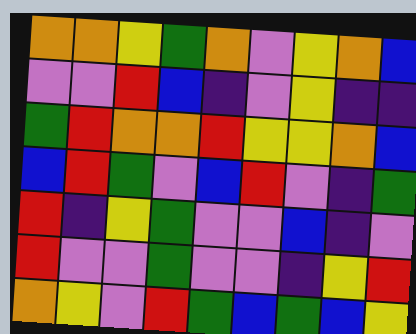[["orange", "orange", "yellow", "green", "orange", "violet", "yellow", "orange", "blue"], ["violet", "violet", "red", "blue", "indigo", "violet", "yellow", "indigo", "indigo"], ["green", "red", "orange", "orange", "red", "yellow", "yellow", "orange", "blue"], ["blue", "red", "green", "violet", "blue", "red", "violet", "indigo", "green"], ["red", "indigo", "yellow", "green", "violet", "violet", "blue", "indigo", "violet"], ["red", "violet", "violet", "green", "violet", "violet", "indigo", "yellow", "red"], ["orange", "yellow", "violet", "red", "green", "blue", "green", "blue", "yellow"]]